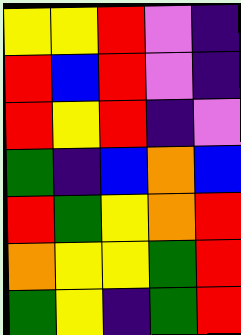[["yellow", "yellow", "red", "violet", "indigo"], ["red", "blue", "red", "violet", "indigo"], ["red", "yellow", "red", "indigo", "violet"], ["green", "indigo", "blue", "orange", "blue"], ["red", "green", "yellow", "orange", "red"], ["orange", "yellow", "yellow", "green", "red"], ["green", "yellow", "indigo", "green", "red"]]